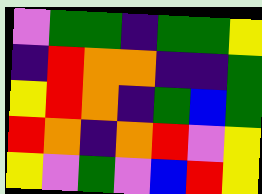[["violet", "green", "green", "indigo", "green", "green", "yellow"], ["indigo", "red", "orange", "orange", "indigo", "indigo", "green"], ["yellow", "red", "orange", "indigo", "green", "blue", "green"], ["red", "orange", "indigo", "orange", "red", "violet", "yellow"], ["yellow", "violet", "green", "violet", "blue", "red", "yellow"]]